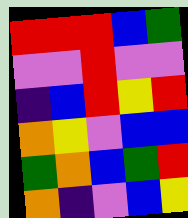[["red", "red", "red", "blue", "green"], ["violet", "violet", "red", "violet", "violet"], ["indigo", "blue", "red", "yellow", "red"], ["orange", "yellow", "violet", "blue", "blue"], ["green", "orange", "blue", "green", "red"], ["orange", "indigo", "violet", "blue", "yellow"]]